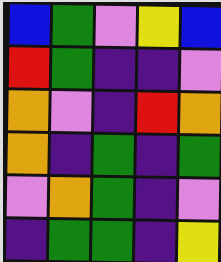[["blue", "green", "violet", "yellow", "blue"], ["red", "green", "indigo", "indigo", "violet"], ["orange", "violet", "indigo", "red", "orange"], ["orange", "indigo", "green", "indigo", "green"], ["violet", "orange", "green", "indigo", "violet"], ["indigo", "green", "green", "indigo", "yellow"]]